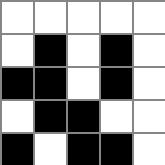[["white", "white", "white", "white", "white"], ["white", "black", "white", "black", "white"], ["black", "black", "white", "black", "white"], ["white", "black", "black", "white", "white"], ["black", "white", "black", "black", "white"]]